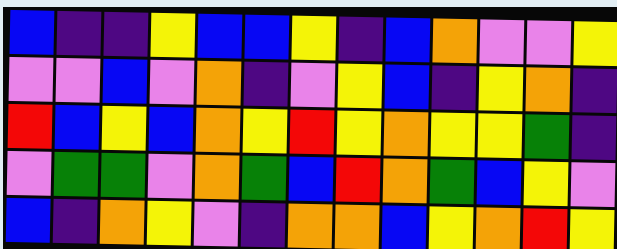[["blue", "indigo", "indigo", "yellow", "blue", "blue", "yellow", "indigo", "blue", "orange", "violet", "violet", "yellow"], ["violet", "violet", "blue", "violet", "orange", "indigo", "violet", "yellow", "blue", "indigo", "yellow", "orange", "indigo"], ["red", "blue", "yellow", "blue", "orange", "yellow", "red", "yellow", "orange", "yellow", "yellow", "green", "indigo"], ["violet", "green", "green", "violet", "orange", "green", "blue", "red", "orange", "green", "blue", "yellow", "violet"], ["blue", "indigo", "orange", "yellow", "violet", "indigo", "orange", "orange", "blue", "yellow", "orange", "red", "yellow"]]